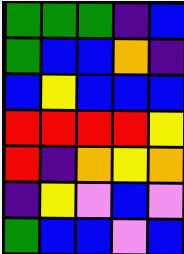[["green", "green", "green", "indigo", "blue"], ["green", "blue", "blue", "orange", "indigo"], ["blue", "yellow", "blue", "blue", "blue"], ["red", "red", "red", "red", "yellow"], ["red", "indigo", "orange", "yellow", "orange"], ["indigo", "yellow", "violet", "blue", "violet"], ["green", "blue", "blue", "violet", "blue"]]